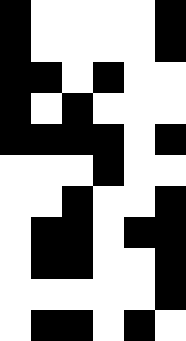[["black", "white", "white", "white", "white", "black"], ["black", "white", "white", "white", "white", "black"], ["black", "black", "white", "black", "white", "white"], ["black", "white", "black", "white", "white", "white"], ["black", "black", "black", "black", "white", "black"], ["white", "white", "white", "black", "white", "white"], ["white", "white", "black", "white", "white", "black"], ["white", "black", "black", "white", "black", "black"], ["white", "black", "black", "white", "white", "black"], ["white", "white", "white", "white", "white", "black"], ["white", "black", "black", "white", "black", "white"]]